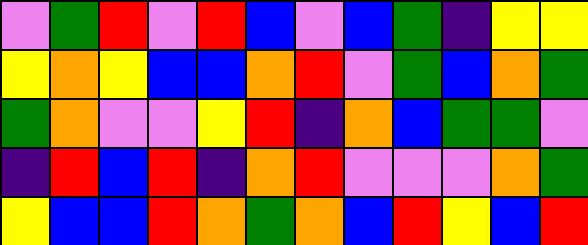[["violet", "green", "red", "violet", "red", "blue", "violet", "blue", "green", "indigo", "yellow", "yellow"], ["yellow", "orange", "yellow", "blue", "blue", "orange", "red", "violet", "green", "blue", "orange", "green"], ["green", "orange", "violet", "violet", "yellow", "red", "indigo", "orange", "blue", "green", "green", "violet"], ["indigo", "red", "blue", "red", "indigo", "orange", "red", "violet", "violet", "violet", "orange", "green"], ["yellow", "blue", "blue", "red", "orange", "green", "orange", "blue", "red", "yellow", "blue", "red"]]